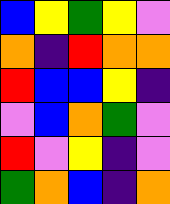[["blue", "yellow", "green", "yellow", "violet"], ["orange", "indigo", "red", "orange", "orange"], ["red", "blue", "blue", "yellow", "indigo"], ["violet", "blue", "orange", "green", "violet"], ["red", "violet", "yellow", "indigo", "violet"], ["green", "orange", "blue", "indigo", "orange"]]